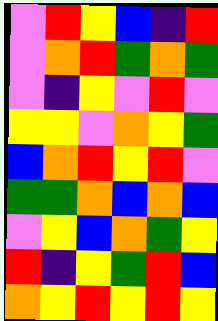[["violet", "red", "yellow", "blue", "indigo", "red"], ["violet", "orange", "red", "green", "orange", "green"], ["violet", "indigo", "yellow", "violet", "red", "violet"], ["yellow", "yellow", "violet", "orange", "yellow", "green"], ["blue", "orange", "red", "yellow", "red", "violet"], ["green", "green", "orange", "blue", "orange", "blue"], ["violet", "yellow", "blue", "orange", "green", "yellow"], ["red", "indigo", "yellow", "green", "red", "blue"], ["orange", "yellow", "red", "yellow", "red", "yellow"]]